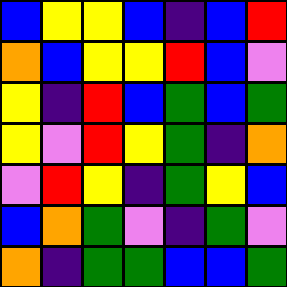[["blue", "yellow", "yellow", "blue", "indigo", "blue", "red"], ["orange", "blue", "yellow", "yellow", "red", "blue", "violet"], ["yellow", "indigo", "red", "blue", "green", "blue", "green"], ["yellow", "violet", "red", "yellow", "green", "indigo", "orange"], ["violet", "red", "yellow", "indigo", "green", "yellow", "blue"], ["blue", "orange", "green", "violet", "indigo", "green", "violet"], ["orange", "indigo", "green", "green", "blue", "blue", "green"]]